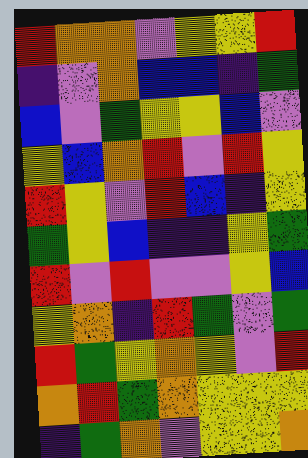[["red", "orange", "orange", "violet", "yellow", "yellow", "red"], ["indigo", "violet", "orange", "blue", "blue", "indigo", "green"], ["blue", "violet", "green", "yellow", "yellow", "blue", "violet"], ["yellow", "blue", "orange", "red", "violet", "red", "yellow"], ["red", "yellow", "violet", "red", "blue", "indigo", "yellow"], ["green", "yellow", "blue", "indigo", "indigo", "yellow", "green"], ["red", "violet", "red", "violet", "violet", "yellow", "blue"], ["yellow", "orange", "indigo", "red", "green", "violet", "green"], ["red", "green", "yellow", "orange", "yellow", "violet", "red"], ["orange", "red", "green", "orange", "yellow", "yellow", "yellow"], ["indigo", "green", "orange", "violet", "yellow", "yellow", "orange"]]